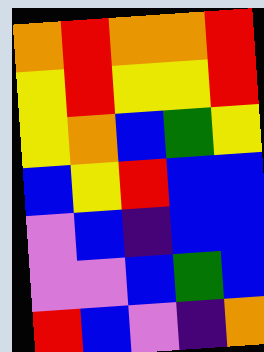[["orange", "red", "orange", "orange", "red"], ["yellow", "red", "yellow", "yellow", "red"], ["yellow", "orange", "blue", "green", "yellow"], ["blue", "yellow", "red", "blue", "blue"], ["violet", "blue", "indigo", "blue", "blue"], ["violet", "violet", "blue", "green", "blue"], ["red", "blue", "violet", "indigo", "orange"]]